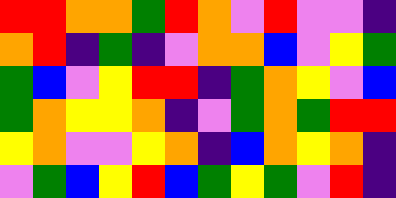[["red", "red", "orange", "orange", "green", "red", "orange", "violet", "red", "violet", "violet", "indigo"], ["orange", "red", "indigo", "green", "indigo", "violet", "orange", "orange", "blue", "violet", "yellow", "green"], ["green", "blue", "violet", "yellow", "red", "red", "indigo", "green", "orange", "yellow", "violet", "blue"], ["green", "orange", "yellow", "yellow", "orange", "indigo", "violet", "green", "orange", "green", "red", "red"], ["yellow", "orange", "violet", "violet", "yellow", "orange", "indigo", "blue", "orange", "yellow", "orange", "indigo"], ["violet", "green", "blue", "yellow", "red", "blue", "green", "yellow", "green", "violet", "red", "indigo"]]